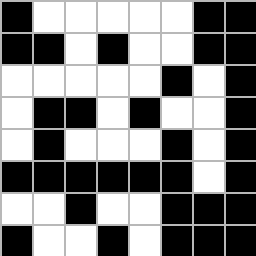[["black", "white", "white", "white", "white", "white", "black", "black"], ["black", "black", "white", "black", "white", "white", "black", "black"], ["white", "white", "white", "white", "white", "black", "white", "black"], ["white", "black", "black", "white", "black", "white", "white", "black"], ["white", "black", "white", "white", "white", "black", "white", "black"], ["black", "black", "black", "black", "black", "black", "white", "black"], ["white", "white", "black", "white", "white", "black", "black", "black"], ["black", "white", "white", "black", "white", "black", "black", "black"]]